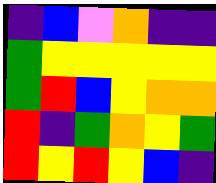[["indigo", "blue", "violet", "orange", "indigo", "indigo"], ["green", "yellow", "yellow", "yellow", "yellow", "yellow"], ["green", "red", "blue", "yellow", "orange", "orange"], ["red", "indigo", "green", "orange", "yellow", "green"], ["red", "yellow", "red", "yellow", "blue", "indigo"]]